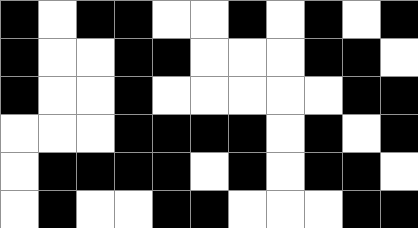[["black", "white", "black", "black", "white", "white", "black", "white", "black", "white", "black"], ["black", "white", "white", "black", "black", "white", "white", "white", "black", "black", "white"], ["black", "white", "white", "black", "white", "white", "white", "white", "white", "black", "black"], ["white", "white", "white", "black", "black", "black", "black", "white", "black", "white", "black"], ["white", "black", "black", "black", "black", "white", "black", "white", "black", "black", "white"], ["white", "black", "white", "white", "black", "black", "white", "white", "white", "black", "black"]]